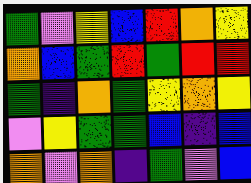[["green", "violet", "yellow", "blue", "red", "orange", "yellow"], ["orange", "blue", "green", "red", "green", "red", "red"], ["green", "indigo", "orange", "green", "yellow", "orange", "yellow"], ["violet", "yellow", "green", "green", "blue", "indigo", "blue"], ["orange", "violet", "orange", "indigo", "green", "violet", "blue"]]